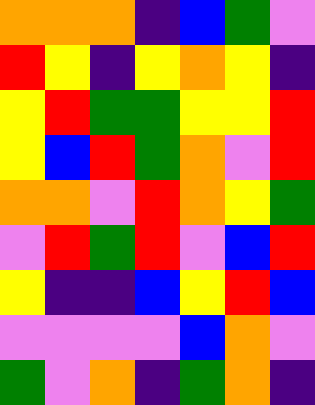[["orange", "orange", "orange", "indigo", "blue", "green", "violet"], ["red", "yellow", "indigo", "yellow", "orange", "yellow", "indigo"], ["yellow", "red", "green", "green", "yellow", "yellow", "red"], ["yellow", "blue", "red", "green", "orange", "violet", "red"], ["orange", "orange", "violet", "red", "orange", "yellow", "green"], ["violet", "red", "green", "red", "violet", "blue", "red"], ["yellow", "indigo", "indigo", "blue", "yellow", "red", "blue"], ["violet", "violet", "violet", "violet", "blue", "orange", "violet"], ["green", "violet", "orange", "indigo", "green", "orange", "indigo"]]